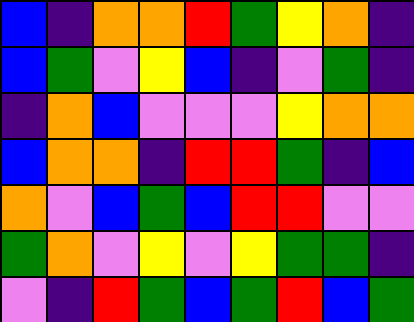[["blue", "indigo", "orange", "orange", "red", "green", "yellow", "orange", "indigo"], ["blue", "green", "violet", "yellow", "blue", "indigo", "violet", "green", "indigo"], ["indigo", "orange", "blue", "violet", "violet", "violet", "yellow", "orange", "orange"], ["blue", "orange", "orange", "indigo", "red", "red", "green", "indigo", "blue"], ["orange", "violet", "blue", "green", "blue", "red", "red", "violet", "violet"], ["green", "orange", "violet", "yellow", "violet", "yellow", "green", "green", "indigo"], ["violet", "indigo", "red", "green", "blue", "green", "red", "blue", "green"]]